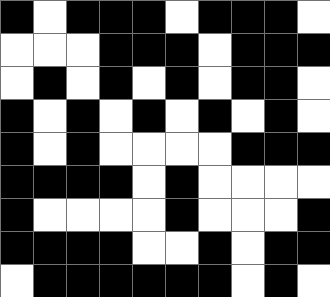[["black", "white", "black", "black", "black", "white", "black", "black", "black", "white"], ["white", "white", "white", "black", "black", "black", "white", "black", "black", "black"], ["white", "black", "white", "black", "white", "black", "white", "black", "black", "white"], ["black", "white", "black", "white", "black", "white", "black", "white", "black", "white"], ["black", "white", "black", "white", "white", "white", "white", "black", "black", "black"], ["black", "black", "black", "black", "white", "black", "white", "white", "white", "white"], ["black", "white", "white", "white", "white", "black", "white", "white", "white", "black"], ["black", "black", "black", "black", "white", "white", "black", "white", "black", "black"], ["white", "black", "black", "black", "black", "black", "black", "white", "black", "white"]]